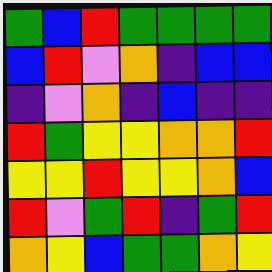[["green", "blue", "red", "green", "green", "green", "green"], ["blue", "red", "violet", "orange", "indigo", "blue", "blue"], ["indigo", "violet", "orange", "indigo", "blue", "indigo", "indigo"], ["red", "green", "yellow", "yellow", "orange", "orange", "red"], ["yellow", "yellow", "red", "yellow", "yellow", "orange", "blue"], ["red", "violet", "green", "red", "indigo", "green", "red"], ["orange", "yellow", "blue", "green", "green", "orange", "yellow"]]